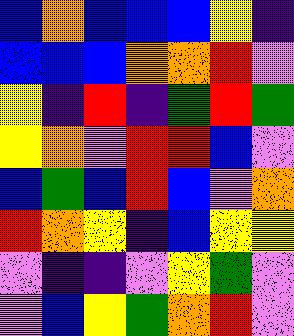[["blue", "orange", "blue", "blue", "blue", "yellow", "indigo"], ["blue", "blue", "blue", "orange", "orange", "red", "violet"], ["yellow", "indigo", "red", "indigo", "green", "red", "green"], ["yellow", "orange", "violet", "red", "red", "blue", "violet"], ["blue", "green", "blue", "red", "blue", "violet", "orange"], ["red", "orange", "yellow", "indigo", "blue", "yellow", "yellow"], ["violet", "indigo", "indigo", "violet", "yellow", "green", "violet"], ["violet", "blue", "yellow", "green", "orange", "red", "violet"]]